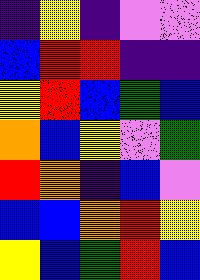[["indigo", "yellow", "indigo", "violet", "violet"], ["blue", "red", "red", "indigo", "indigo"], ["yellow", "red", "blue", "green", "blue"], ["orange", "blue", "yellow", "violet", "green"], ["red", "orange", "indigo", "blue", "violet"], ["blue", "blue", "orange", "red", "yellow"], ["yellow", "blue", "green", "red", "blue"]]